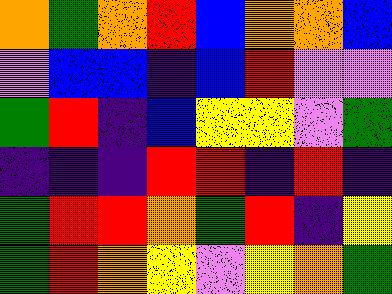[["orange", "green", "orange", "red", "blue", "orange", "orange", "blue"], ["violet", "blue", "blue", "indigo", "blue", "red", "violet", "violet"], ["green", "red", "indigo", "blue", "yellow", "yellow", "violet", "green"], ["indigo", "indigo", "indigo", "red", "red", "indigo", "red", "indigo"], ["green", "red", "red", "orange", "green", "red", "indigo", "yellow"], ["green", "red", "orange", "yellow", "violet", "yellow", "orange", "green"]]